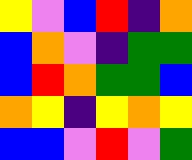[["yellow", "violet", "blue", "red", "indigo", "orange"], ["blue", "orange", "violet", "indigo", "green", "green"], ["blue", "red", "orange", "green", "green", "blue"], ["orange", "yellow", "indigo", "yellow", "orange", "yellow"], ["blue", "blue", "violet", "red", "violet", "green"]]